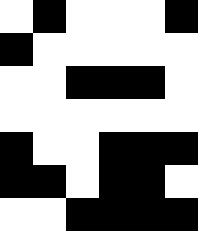[["white", "black", "white", "white", "white", "black"], ["black", "white", "white", "white", "white", "white"], ["white", "white", "black", "black", "black", "white"], ["white", "white", "white", "white", "white", "white"], ["black", "white", "white", "black", "black", "black"], ["black", "black", "white", "black", "black", "white"], ["white", "white", "black", "black", "black", "black"]]